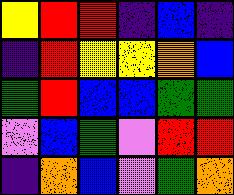[["yellow", "red", "red", "indigo", "blue", "indigo"], ["indigo", "red", "yellow", "yellow", "orange", "blue"], ["green", "red", "blue", "blue", "green", "green"], ["violet", "blue", "green", "violet", "red", "red"], ["indigo", "orange", "blue", "violet", "green", "orange"]]